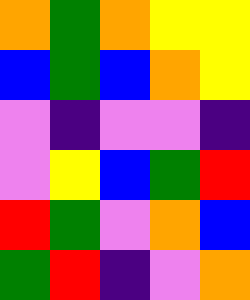[["orange", "green", "orange", "yellow", "yellow"], ["blue", "green", "blue", "orange", "yellow"], ["violet", "indigo", "violet", "violet", "indigo"], ["violet", "yellow", "blue", "green", "red"], ["red", "green", "violet", "orange", "blue"], ["green", "red", "indigo", "violet", "orange"]]